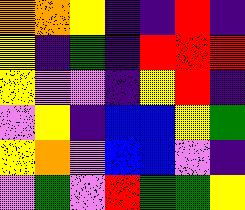[["orange", "orange", "yellow", "indigo", "indigo", "red", "indigo"], ["yellow", "indigo", "green", "indigo", "red", "red", "red"], ["yellow", "violet", "violet", "indigo", "yellow", "red", "indigo"], ["violet", "yellow", "indigo", "blue", "blue", "yellow", "green"], ["yellow", "orange", "violet", "blue", "blue", "violet", "indigo"], ["violet", "green", "violet", "red", "green", "green", "yellow"]]